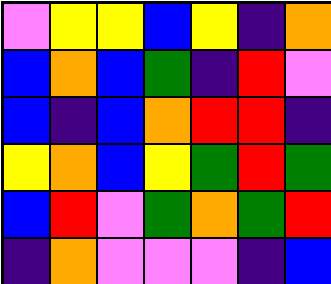[["violet", "yellow", "yellow", "blue", "yellow", "indigo", "orange"], ["blue", "orange", "blue", "green", "indigo", "red", "violet"], ["blue", "indigo", "blue", "orange", "red", "red", "indigo"], ["yellow", "orange", "blue", "yellow", "green", "red", "green"], ["blue", "red", "violet", "green", "orange", "green", "red"], ["indigo", "orange", "violet", "violet", "violet", "indigo", "blue"]]